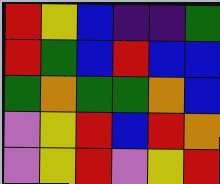[["red", "yellow", "blue", "indigo", "indigo", "green"], ["red", "green", "blue", "red", "blue", "blue"], ["green", "orange", "green", "green", "orange", "blue"], ["violet", "yellow", "red", "blue", "red", "orange"], ["violet", "yellow", "red", "violet", "yellow", "red"]]